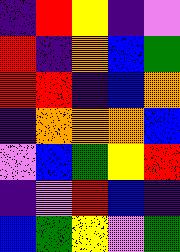[["indigo", "red", "yellow", "indigo", "violet"], ["red", "indigo", "orange", "blue", "green"], ["red", "red", "indigo", "blue", "orange"], ["indigo", "orange", "orange", "orange", "blue"], ["violet", "blue", "green", "yellow", "red"], ["indigo", "violet", "red", "blue", "indigo"], ["blue", "green", "yellow", "violet", "green"]]